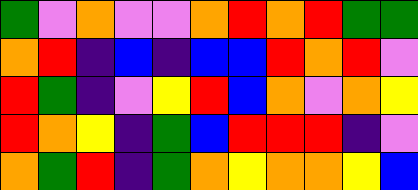[["green", "violet", "orange", "violet", "violet", "orange", "red", "orange", "red", "green", "green"], ["orange", "red", "indigo", "blue", "indigo", "blue", "blue", "red", "orange", "red", "violet"], ["red", "green", "indigo", "violet", "yellow", "red", "blue", "orange", "violet", "orange", "yellow"], ["red", "orange", "yellow", "indigo", "green", "blue", "red", "red", "red", "indigo", "violet"], ["orange", "green", "red", "indigo", "green", "orange", "yellow", "orange", "orange", "yellow", "blue"]]